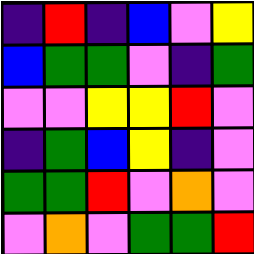[["indigo", "red", "indigo", "blue", "violet", "yellow"], ["blue", "green", "green", "violet", "indigo", "green"], ["violet", "violet", "yellow", "yellow", "red", "violet"], ["indigo", "green", "blue", "yellow", "indigo", "violet"], ["green", "green", "red", "violet", "orange", "violet"], ["violet", "orange", "violet", "green", "green", "red"]]